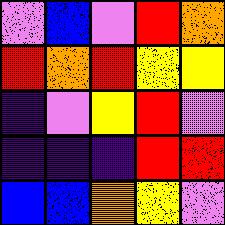[["violet", "blue", "violet", "red", "orange"], ["red", "orange", "red", "yellow", "yellow"], ["indigo", "violet", "yellow", "red", "violet"], ["indigo", "indigo", "indigo", "red", "red"], ["blue", "blue", "orange", "yellow", "violet"]]